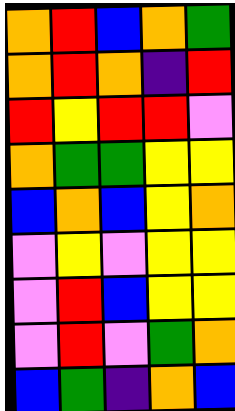[["orange", "red", "blue", "orange", "green"], ["orange", "red", "orange", "indigo", "red"], ["red", "yellow", "red", "red", "violet"], ["orange", "green", "green", "yellow", "yellow"], ["blue", "orange", "blue", "yellow", "orange"], ["violet", "yellow", "violet", "yellow", "yellow"], ["violet", "red", "blue", "yellow", "yellow"], ["violet", "red", "violet", "green", "orange"], ["blue", "green", "indigo", "orange", "blue"]]